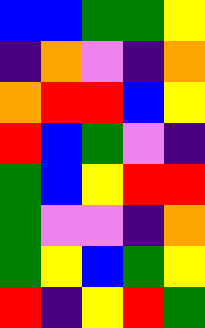[["blue", "blue", "green", "green", "yellow"], ["indigo", "orange", "violet", "indigo", "orange"], ["orange", "red", "red", "blue", "yellow"], ["red", "blue", "green", "violet", "indigo"], ["green", "blue", "yellow", "red", "red"], ["green", "violet", "violet", "indigo", "orange"], ["green", "yellow", "blue", "green", "yellow"], ["red", "indigo", "yellow", "red", "green"]]